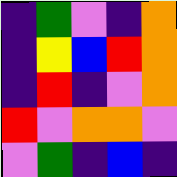[["indigo", "green", "violet", "indigo", "orange"], ["indigo", "yellow", "blue", "red", "orange"], ["indigo", "red", "indigo", "violet", "orange"], ["red", "violet", "orange", "orange", "violet"], ["violet", "green", "indigo", "blue", "indigo"]]